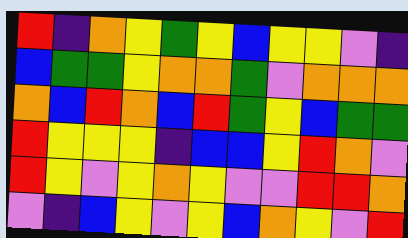[["red", "indigo", "orange", "yellow", "green", "yellow", "blue", "yellow", "yellow", "violet", "indigo"], ["blue", "green", "green", "yellow", "orange", "orange", "green", "violet", "orange", "orange", "orange"], ["orange", "blue", "red", "orange", "blue", "red", "green", "yellow", "blue", "green", "green"], ["red", "yellow", "yellow", "yellow", "indigo", "blue", "blue", "yellow", "red", "orange", "violet"], ["red", "yellow", "violet", "yellow", "orange", "yellow", "violet", "violet", "red", "red", "orange"], ["violet", "indigo", "blue", "yellow", "violet", "yellow", "blue", "orange", "yellow", "violet", "red"]]